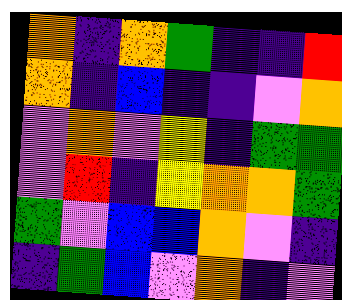[["orange", "indigo", "orange", "green", "indigo", "indigo", "red"], ["orange", "indigo", "blue", "indigo", "indigo", "violet", "orange"], ["violet", "orange", "violet", "yellow", "indigo", "green", "green"], ["violet", "red", "indigo", "yellow", "orange", "orange", "green"], ["green", "violet", "blue", "blue", "orange", "violet", "indigo"], ["indigo", "green", "blue", "violet", "orange", "indigo", "violet"]]